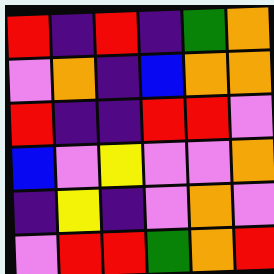[["red", "indigo", "red", "indigo", "green", "orange"], ["violet", "orange", "indigo", "blue", "orange", "orange"], ["red", "indigo", "indigo", "red", "red", "violet"], ["blue", "violet", "yellow", "violet", "violet", "orange"], ["indigo", "yellow", "indigo", "violet", "orange", "violet"], ["violet", "red", "red", "green", "orange", "red"]]